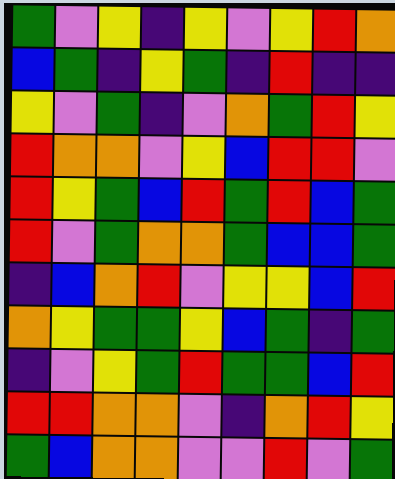[["green", "violet", "yellow", "indigo", "yellow", "violet", "yellow", "red", "orange"], ["blue", "green", "indigo", "yellow", "green", "indigo", "red", "indigo", "indigo"], ["yellow", "violet", "green", "indigo", "violet", "orange", "green", "red", "yellow"], ["red", "orange", "orange", "violet", "yellow", "blue", "red", "red", "violet"], ["red", "yellow", "green", "blue", "red", "green", "red", "blue", "green"], ["red", "violet", "green", "orange", "orange", "green", "blue", "blue", "green"], ["indigo", "blue", "orange", "red", "violet", "yellow", "yellow", "blue", "red"], ["orange", "yellow", "green", "green", "yellow", "blue", "green", "indigo", "green"], ["indigo", "violet", "yellow", "green", "red", "green", "green", "blue", "red"], ["red", "red", "orange", "orange", "violet", "indigo", "orange", "red", "yellow"], ["green", "blue", "orange", "orange", "violet", "violet", "red", "violet", "green"]]